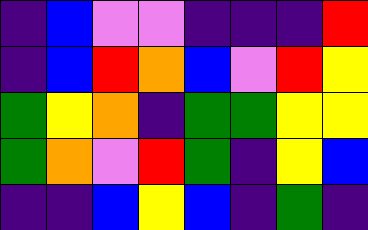[["indigo", "blue", "violet", "violet", "indigo", "indigo", "indigo", "red"], ["indigo", "blue", "red", "orange", "blue", "violet", "red", "yellow"], ["green", "yellow", "orange", "indigo", "green", "green", "yellow", "yellow"], ["green", "orange", "violet", "red", "green", "indigo", "yellow", "blue"], ["indigo", "indigo", "blue", "yellow", "blue", "indigo", "green", "indigo"]]